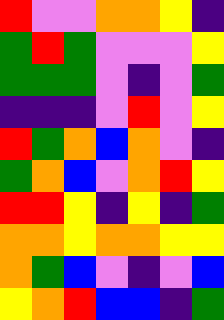[["red", "violet", "violet", "orange", "orange", "yellow", "indigo"], ["green", "red", "green", "violet", "violet", "violet", "yellow"], ["green", "green", "green", "violet", "indigo", "violet", "green"], ["indigo", "indigo", "indigo", "violet", "red", "violet", "yellow"], ["red", "green", "orange", "blue", "orange", "violet", "indigo"], ["green", "orange", "blue", "violet", "orange", "red", "yellow"], ["red", "red", "yellow", "indigo", "yellow", "indigo", "green"], ["orange", "orange", "yellow", "orange", "orange", "yellow", "yellow"], ["orange", "green", "blue", "violet", "indigo", "violet", "blue"], ["yellow", "orange", "red", "blue", "blue", "indigo", "green"]]